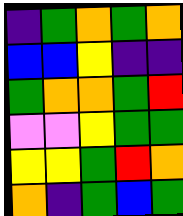[["indigo", "green", "orange", "green", "orange"], ["blue", "blue", "yellow", "indigo", "indigo"], ["green", "orange", "orange", "green", "red"], ["violet", "violet", "yellow", "green", "green"], ["yellow", "yellow", "green", "red", "orange"], ["orange", "indigo", "green", "blue", "green"]]